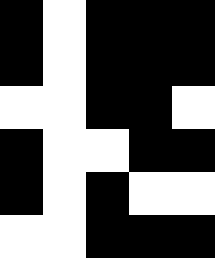[["black", "white", "black", "black", "black"], ["black", "white", "black", "black", "black"], ["white", "white", "black", "black", "white"], ["black", "white", "white", "black", "black"], ["black", "white", "black", "white", "white"], ["white", "white", "black", "black", "black"]]